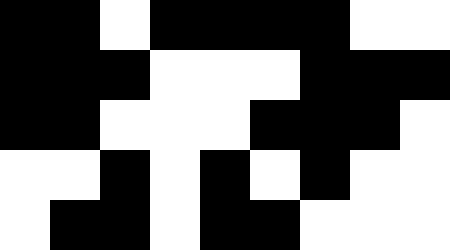[["black", "black", "white", "black", "black", "black", "black", "white", "white"], ["black", "black", "black", "white", "white", "white", "black", "black", "black"], ["black", "black", "white", "white", "white", "black", "black", "black", "white"], ["white", "white", "black", "white", "black", "white", "black", "white", "white"], ["white", "black", "black", "white", "black", "black", "white", "white", "white"]]